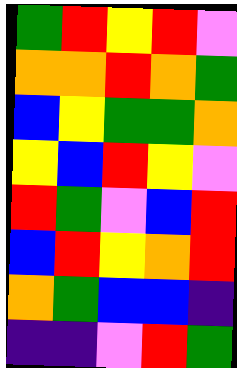[["green", "red", "yellow", "red", "violet"], ["orange", "orange", "red", "orange", "green"], ["blue", "yellow", "green", "green", "orange"], ["yellow", "blue", "red", "yellow", "violet"], ["red", "green", "violet", "blue", "red"], ["blue", "red", "yellow", "orange", "red"], ["orange", "green", "blue", "blue", "indigo"], ["indigo", "indigo", "violet", "red", "green"]]